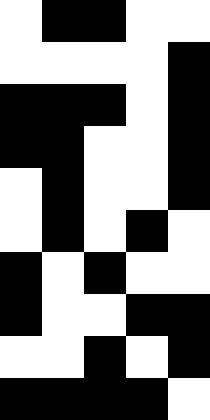[["white", "black", "black", "white", "white"], ["white", "white", "white", "white", "black"], ["black", "black", "black", "white", "black"], ["black", "black", "white", "white", "black"], ["white", "black", "white", "white", "black"], ["white", "black", "white", "black", "white"], ["black", "white", "black", "white", "white"], ["black", "white", "white", "black", "black"], ["white", "white", "black", "white", "black"], ["black", "black", "black", "black", "white"]]